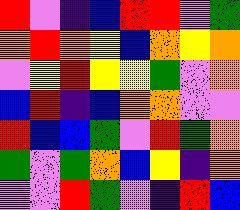[["red", "violet", "indigo", "blue", "red", "red", "violet", "green"], ["orange", "red", "orange", "yellow", "blue", "orange", "yellow", "orange"], ["violet", "yellow", "red", "yellow", "yellow", "green", "violet", "orange"], ["blue", "red", "indigo", "blue", "orange", "orange", "violet", "violet"], ["red", "blue", "blue", "green", "violet", "red", "green", "orange"], ["green", "violet", "green", "orange", "blue", "yellow", "indigo", "orange"], ["violet", "violet", "red", "green", "violet", "indigo", "red", "blue"]]